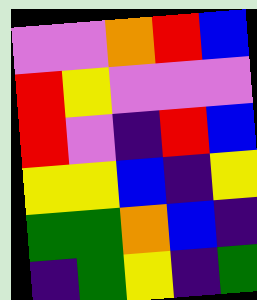[["violet", "violet", "orange", "red", "blue"], ["red", "yellow", "violet", "violet", "violet"], ["red", "violet", "indigo", "red", "blue"], ["yellow", "yellow", "blue", "indigo", "yellow"], ["green", "green", "orange", "blue", "indigo"], ["indigo", "green", "yellow", "indigo", "green"]]